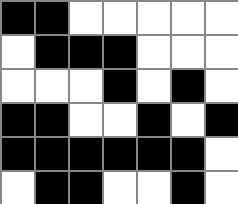[["black", "black", "white", "white", "white", "white", "white"], ["white", "black", "black", "black", "white", "white", "white"], ["white", "white", "white", "black", "white", "black", "white"], ["black", "black", "white", "white", "black", "white", "black"], ["black", "black", "black", "black", "black", "black", "white"], ["white", "black", "black", "white", "white", "black", "white"]]